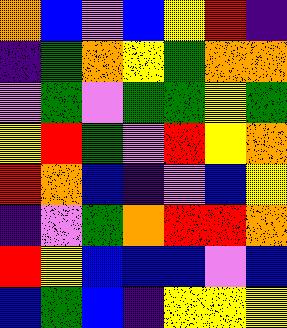[["orange", "blue", "violet", "blue", "yellow", "red", "indigo"], ["indigo", "green", "orange", "yellow", "green", "orange", "orange"], ["violet", "green", "violet", "green", "green", "yellow", "green"], ["yellow", "red", "green", "violet", "red", "yellow", "orange"], ["red", "orange", "blue", "indigo", "violet", "blue", "yellow"], ["indigo", "violet", "green", "orange", "red", "red", "orange"], ["red", "yellow", "blue", "blue", "blue", "violet", "blue"], ["blue", "green", "blue", "indigo", "yellow", "yellow", "yellow"]]